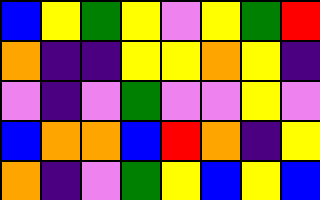[["blue", "yellow", "green", "yellow", "violet", "yellow", "green", "red"], ["orange", "indigo", "indigo", "yellow", "yellow", "orange", "yellow", "indigo"], ["violet", "indigo", "violet", "green", "violet", "violet", "yellow", "violet"], ["blue", "orange", "orange", "blue", "red", "orange", "indigo", "yellow"], ["orange", "indigo", "violet", "green", "yellow", "blue", "yellow", "blue"]]